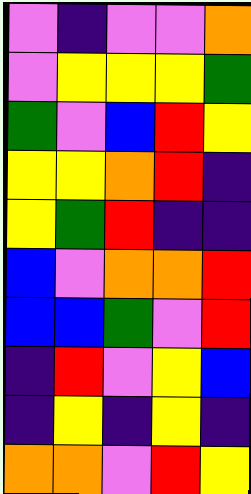[["violet", "indigo", "violet", "violet", "orange"], ["violet", "yellow", "yellow", "yellow", "green"], ["green", "violet", "blue", "red", "yellow"], ["yellow", "yellow", "orange", "red", "indigo"], ["yellow", "green", "red", "indigo", "indigo"], ["blue", "violet", "orange", "orange", "red"], ["blue", "blue", "green", "violet", "red"], ["indigo", "red", "violet", "yellow", "blue"], ["indigo", "yellow", "indigo", "yellow", "indigo"], ["orange", "orange", "violet", "red", "yellow"]]